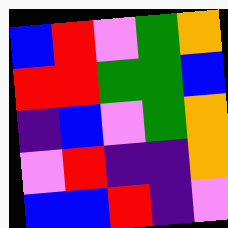[["blue", "red", "violet", "green", "orange"], ["red", "red", "green", "green", "blue"], ["indigo", "blue", "violet", "green", "orange"], ["violet", "red", "indigo", "indigo", "orange"], ["blue", "blue", "red", "indigo", "violet"]]